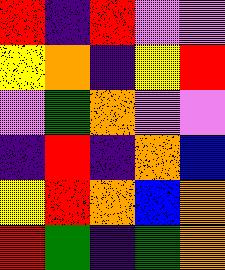[["red", "indigo", "red", "violet", "violet"], ["yellow", "orange", "indigo", "yellow", "red"], ["violet", "green", "orange", "violet", "violet"], ["indigo", "red", "indigo", "orange", "blue"], ["yellow", "red", "orange", "blue", "orange"], ["red", "green", "indigo", "green", "orange"]]